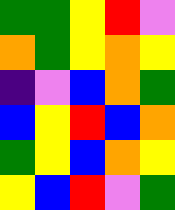[["green", "green", "yellow", "red", "violet"], ["orange", "green", "yellow", "orange", "yellow"], ["indigo", "violet", "blue", "orange", "green"], ["blue", "yellow", "red", "blue", "orange"], ["green", "yellow", "blue", "orange", "yellow"], ["yellow", "blue", "red", "violet", "green"]]